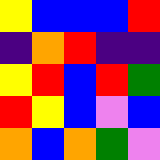[["yellow", "blue", "blue", "blue", "red"], ["indigo", "orange", "red", "indigo", "indigo"], ["yellow", "red", "blue", "red", "green"], ["red", "yellow", "blue", "violet", "blue"], ["orange", "blue", "orange", "green", "violet"]]